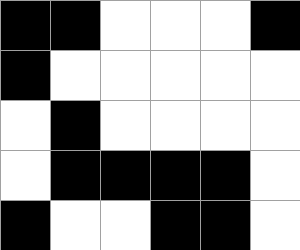[["black", "black", "white", "white", "white", "black"], ["black", "white", "white", "white", "white", "white"], ["white", "black", "white", "white", "white", "white"], ["white", "black", "black", "black", "black", "white"], ["black", "white", "white", "black", "black", "white"]]